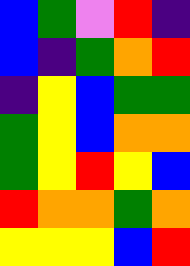[["blue", "green", "violet", "red", "indigo"], ["blue", "indigo", "green", "orange", "red"], ["indigo", "yellow", "blue", "green", "green"], ["green", "yellow", "blue", "orange", "orange"], ["green", "yellow", "red", "yellow", "blue"], ["red", "orange", "orange", "green", "orange"], ["yellow", "yellow", "yellow", "blue", "red"]]